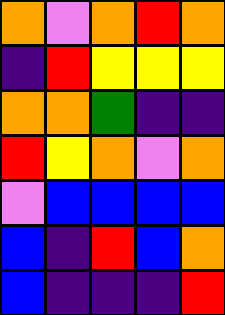[["orange", "violet", "orange", "red", "orange"], ["indigo", "red", "yellow", "yellow", "yellow"], ["orange", "orange", "green", "indigo", "indigo"], ["red", "yellow", "orange", "violet", "orange"], ["violet", "blue", "blue", "blue", "blue"], ["blue", "indigo", "red", "blue", "orange"], ["blue", "indigo", "indigo", "indigo", "red"]]